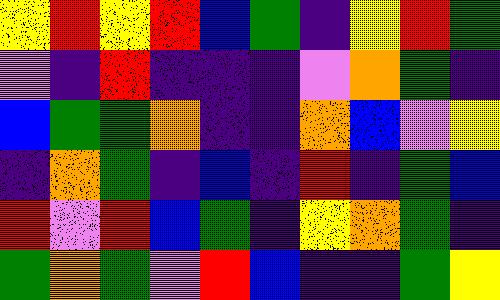[["yellow", "red", "yellow", "red", "blue", "green", "indigo", "yellow", "red", "green"], ["violet", "indigo", "red", "indigo", "indigo", "indigo", "violet", "orange", "green", "indigo"], ["blue", "green", "green", "orange", "indigo", "indigo", "orange", "blue", "violet", "yellow"], ["indigo", "orange", "green", "indigo", "blue", "indigo", "red", "indigo", "green", "blue"], ["red", "violet", "red", "blue", "green", "indigo", "yellow", "orange", "green", "indigo"], ["green", "orange", "green", "violet", "red", "blue", "indigo", "indigo", "green", "yellow"]]